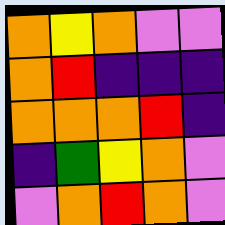[["orange", "yellow", "orange", "violet", "violet"], ["orange", "red", "indigo", "indigo", "indigo"], ["orange", "orange", "orange", "red", "indigo"], ["indigo", "green", "yellow", "orange", "violet"], ["violet", "orange", "red", "orange", "violet"]]